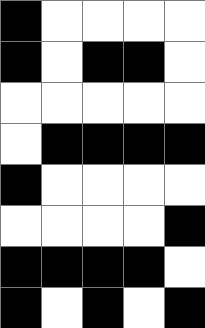[["black", "white", "white", "white", "white"], ["black", "white", "black", "black", "white"], ["white", "white", "white", "white", "white"], ["white", "black", "black", "black", "black"], ["black", "white", "white", "white", "white"], ["white", "white", "white", "white", "black"], ["black", "black", "black", "black", "white"], ["black", "white", "black", "white", "black"]]